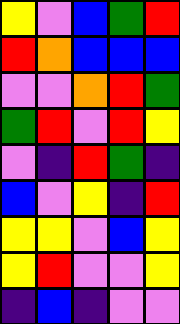[["yellow", "violet", "blue", "green", "red"], ["red", "orange", "blue", "blue", "blue"], ["violet", "violet", "orange", "red", "green"], ["green", "red", "violet", "red", "yellow"], ["violet", "indigo", "red", "green", "indigo"], ["blue", "violet", "yellow", "indigo", "red"], ["yellow", "yellow", "violet", "blue", "yellow"], ["yellow", "red", "violet", "violet", "yellow"], ["indigo", "blue", "indigo", "violet", "violet"]]